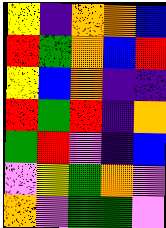[["yellow", "indigo", "orange", "orange", "blue"], ["red", "green", "orange", "blue", "red"], ["yellow", "blue", "orange", "indigo", "indigo"], ["red", "green", "red", "indigo", "orange"], ["green", "red", "violet", "indigo", "blue"], ["violet", "yellow", "green", "orange", "violet"], ["orange", "violet", "green", "green", "violet"]]